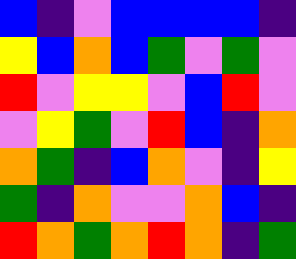[["blue", "indigo", "violet", "blue", "blue", "blue", "blue", "indigo"], ["yellow", "blue", "orange", "blue", "green", "violet", "green", "violet"], ["red", "violet", "yellow", "yellow", "violet", "blue", "red", "violet"], ["violet", "yellow", "green", "violet", "red", "blue", "indigo", "orange"], ["orange", "green", "indigo", "blue", "orange", "violet", "indigo", "yellow"], ["green", "indigo", "orange", "violet", "violet", "orange", "blue", "indigo"], ["red", "orange", "green", "orange", "red", "orange", "indigo", "green"]]